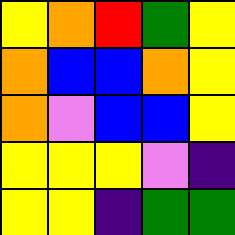[["yellow", "orange", "red", "green", "yellow"], ["orange", "blue", "blue", "orange", "yellow"], ["orange", "violet", "blue", "blue", "yellow"], ["yellow", "yellow", "yellow", "violet", "indigo"], ["yellow", "yellow", "indigo", "green", "green"]]